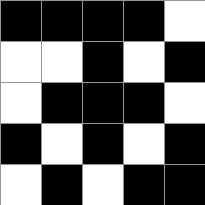[["black", "black", "black", "black", "white"], ["white", "white", "black", "white", "black"], ["white", "black", "black", "black", "white"], ["black", "white", "black", "white", "black"], ["white", "black", "white", "black", "black"]]